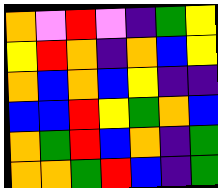[["orange", "violet", "red", "violet", "indigo", "green", "yellow"], ["yellow", "red", "orange", "indigo", "orange", "blue", "yellow"], ["orange", "blue", "orange", "blue", "yellow", "indigo", "indigo"], ["blue", "blue", "red", "yellow", "green", "orange", "blue"], ["orange", "green", "red", "blue", "orange", "indigo", "green"], ["orange", "orange", "green", "red", "blue", "indigo", "green"]]